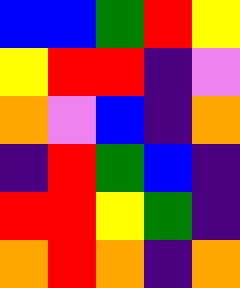[["blue", "blue", "green", "red", "yellow"], ["yellow", "red", "red", "indigo", "violet"], ["orange", "violet", "blue", "indigo", "orange"], ["indigo", "red", "green", "blue", "indigo"], ["red", "red", "yellow", "green", "indigo"], ["orange", "red", "orange", "indigo", "orange"]]